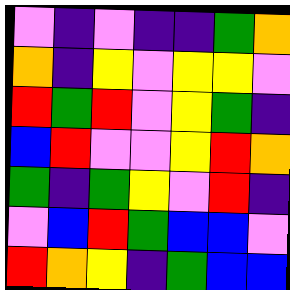[["violet", "indigo", "violet", "indigo", "indigo", "green", "orange"], ["orange", "indigo", "yellow", "violet", "yellow", "yellow", "violet"], ["red", "green", "red", "violet", "yellow", "green", "indigo"], ["blue", "red", "violet", "violet", "yellow", "red", "orange"], ["green", "indigo", "green", "yellow", "violet", "red", "indigo"], ["violet", "blue", "red", "green", "blue", "blue", "violet"], ["red", "orange", "yellow", "indigo", "green", "blue", "blue"]]